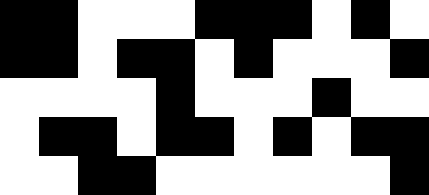[["black", "black", "white", "white", "white", "black", "black", "black", "white", "black", "white"], ["black", "black", "white", "black", "black", "white", "black", "white", "white", "white", "black"], ["white", "white", "white", "white", "black", "white", "white", "white", "black", "white", "white"], ["white", "black", "black", "white", "black", "black", "white", "black", "white", "black", "black"], ["white", "white", "black", "black", "white", "white", "white", "white", "white", "white", "black"]]